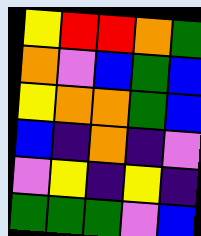[["yellow", "red", "red", "orange", "green"], ["orange", "violet", "blue", "green", "blue"], ["yellow", "orange", "orange", "green", "blue"], ["blue", "indigo", "orange", "indigo", "violet"], ["violet", "yellow", "indigo", "yellow", "indigo"], ["green", "green", "green", "violet", "blue"]]